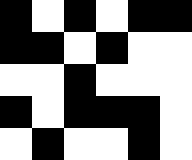[["black", "white", "black", "white", "black", "black"], ["black", "black", "white", "black", "white", "white"], ["white", "white", "black", "white", "white", "white"], ["black", "white", "black", "black", "black", "white"], ["white", "black", "white", "white", "black", "white"]]